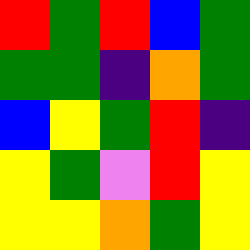[["red", "green", "red", "blue", "green"], ["green", "green", "indigo", "orange", "green"], ["blue", "yellow", "green", "red", "indigo"], ["yellow", "green", "violet", "red", "yellow"], ["yellow", "yellow", "orange", "green", "yellow"]]